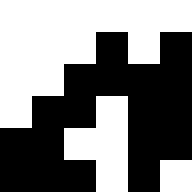[["white", "white", "white", "white", "white", "white"], ["white", "white", "white", "black", "white", "black"], ["white", "white", "black", "black", "black", "black"], ["white", "black", "black", "white", "black", "black"], ["black", "black", "white", "white", "black", "black"], ["black", "black", "black", "white", "black", "white"]]